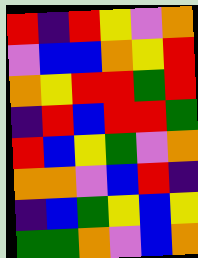[["red", "indigo", "red", "yellow", "violet", "orange"], ["violet", "blue", "blue", "orange", "yellow", "red"], ["orange", "yellow", "red", "red", "green", "red"], ["indigo", "red", "blue", "red", "red", "green"], ["red", "blue", "yellow", "green", "violet", "orange"], ["orange", "orange", "violet", "blue", "red", "indigo"], ["indigo", "blue", "green", "yellow", "blue", "yellow"], ["green", "green", "orange", "violet", "blue", "orange"]]